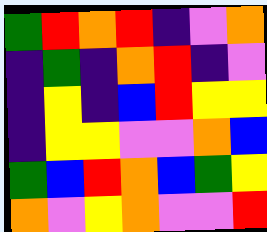[["green", "red", "orange", "red", "indigo", "violet", "orange"], ["indigo", "green", "indigo", "orange", "red", "indigo", "violet"], ["indigo", "yellow", "indigo", "blue", "red", "yellow", "yellow"], ["indigo", "yellow", "yellow", "violet", "violet", "orange", "blue"], ["green", "blue", "red", "orange", "blue", "green", "yellow"], ["orange", "violet", "yellow", "orange", "violet", "violet", "red"]]